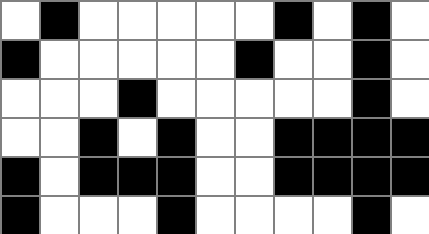[["white", "black", "white", "white", "white", "white", "white", "black", "white", "black", "white"], ["black", "white", "white", "white", "white", "white", "black", "white", "white", "black", "white"], ["white", "white", "white", "black", "white", "white", "white", "white", "white", "black", "white"], ["white", "white", "black", "white", "black", "white", "white", "black", "black", "black", "black"], ["black", "white", "black", "black", "black", "white", "white", "black", "black", "black", "black"], ["black", "white", "white", "white", "black", "white", "white", "white", "white", "black", "white"]]